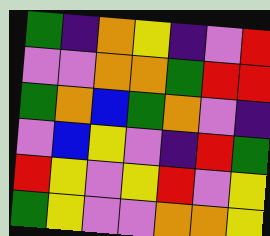[["green", "indigo", "orange", "yellow", "indigo", "violet", "red"], ["violet", "violet", "orange", "orange", "green", "red", "red"], ["green", "orange", "blue", "green", "orange", "violet", "indigo"], ["violet", "blue", "yellow", "violet", "indigo", "red", "green"], ["red", "yellow", "violet", "yellow", "red", "violet", "yellow"], ["green", "yellow", "violet", "violet", "orange", "orange", "yellow"]]